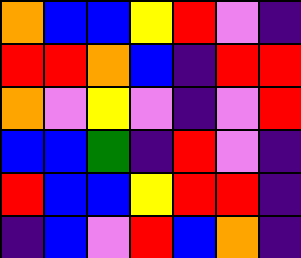[["orange", "blue", "blue", "yellow", "red", "violet", "indigo"], ["red", "red", "orange", "blue", "indigo", "red", "red"], ["orange", "violet", "yellow", "violet", "indigo", "violet", "red"], ["blue", "blue", "green", "indigo", "red", "violet", "indigo"], ["red", "blue", "blue", "yellow", "red", "red", "indigo"], ["indigo", "blue", "violet", "red", "blue", "orange", "indigo"]]